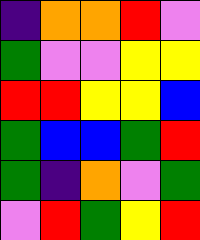[["indigo", "orange", "orange", "red", "violet"], ["green", "violet", "violet", "yellow", "yellow"], ["red", "red", "yellow", "yellow", "blue"], ["green", "blue", "blue", "green", "red"], ["green", "indigo", "orange", "violet", "green"], ["violet", "red", "green", "yellow", "red"]]